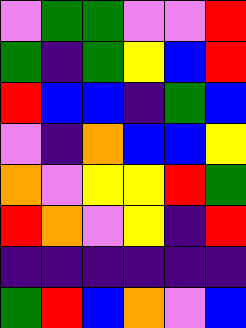[["violet", "green", "green", "violet", "violet", "red"], ["green", "indigo", "green", "yellow", "blue", "red"], ["red", "blue", "blue", "indigo", "green", "blue"], ["violet", "indigo", "orange", "blue", "blue", "yellow"], ["orange", "violet", "yellow", "yellow", "red", "green"], ["red", "orange", "violet", "yellow", "indigo", "red"], ["indigo", "indigo", "indigo", "indigo", "indigo", "indigo"], ["green", "red", "blue", "orange", "violet", "blue"]]